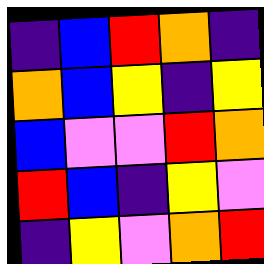[["indigo", "blue", "red", "orange", "indigo"], ["orange", "blue", "yellow", "indigo", "yellow"], ["blue", "violet", "violet", "red", "orange"], ["red", "blue", "indigo", "yellow", "violet"], ["indigo", "yellow", "violet", "orange", "red"]]